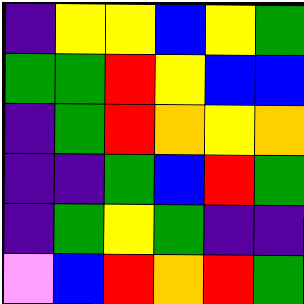[["indigo", "yellow", "yellow", "blue", "yellow", "green"], ["green", "green", "red", "yellow", "blue", "blue"], ["indigo", "green", "red", "orange", "yellow", "orange"], ["indigo", "indigo", "green", "blue", "red", "green"], ["indigo", "green", "yellow", "green", "indigo", "indigo"], ["violet", "blue", "red", "orange", "red", "green"]]